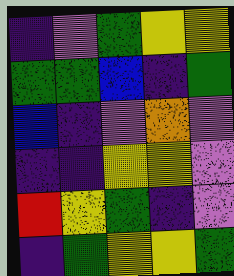[["indigo", "violet", "green", "yellow", "yellow"], ["green", "green", "blue", "indigo", "green"], ["blue", "indigo", "violet", "orange", "violet"], ["indigo", "indigo", "yellow", "yellow", "violet"], ["red", "yellow", "green", "indigo", "violet"], ["indigo", "green", "yellow", "yellow", "green"]]